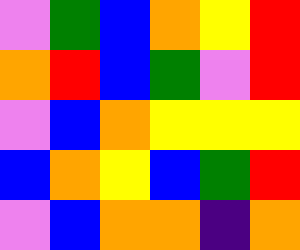[["violet", "green", "blue", "orange", "yellow", "red"], ["orange", "red", "blue", "green", "violet", "red"], ["violet", "blue", "orange", "yellow", "yellow", "yellow"], ["blue", "orange", "yellow", "blue", "green", "red"], ["violet", "blue", "orange", "orange", "indigo", "orange"]]